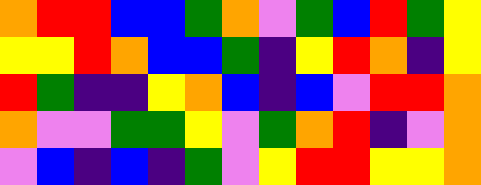[["orange", "red", "red", "blue", "blue", "green", "orange", "violet", "green", "blue", "red", "green", "yellow"], ["yellow", "yellow", "red", "orange", "blue", "blue", "green", "indigo", "yellow", "red", "orange", "indigo", "yellow"], ["red", "green", "indigo", "indigo", "yellow", "orange", "blue", "indigo", "blue", "violet", "red", "red", "orange"], ["orange", "violet", "violet", "green", "green", "yellow", "violet", "green", "orange", "red", "indigo", "violet", "orange"], ["violet", "blue", "indigo", "blue", "indigo", "green", "violet", "yellow", "red", "red", "yellow", "yellow", "orange"]]